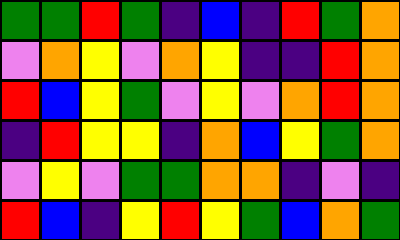[["green", "green", "red", "green", "indigo", "blue", "indigo", "red", "green", "orange"], ["violet", "orange", "yellow", "violet", "orange", "yellow", "indigo", "indigo", "red", "orange"], ["red", "blue", "yellow", "green", "violet", "yellow", "violet", "orange", "red", "orange"], ["indigo", "red", "yellow", "yellow", "indigo", "orange", "blue", "yellow", "green", "orange"], ["violet", "yellow", "violet", "green", "green", "orange", "orange", "indigo", "violet", "indigo"], ["red", "blue", "indigo", "yellow", "red", "yellow", "green", "blue", "orange", "green"]]